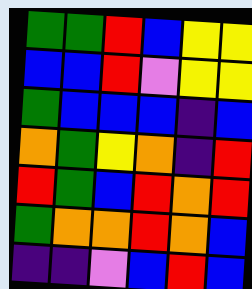[["green", "green", "red", "blue", "yellow", "yellow"], ["blue", "blue", "red", "violet", "yellow", "yellow"], ["green", "blue", "blue", "blue", "indigo", "blue"], ["orange", "green", "yellow", "orange", "indigo", "red"], ["red", "green", "blue", "red", "orange", "red"], ["green", "orange", "orange", "red", "orange", "blue"], ["indigo", "indigo", "violet", "blue", "red", "blue"]]